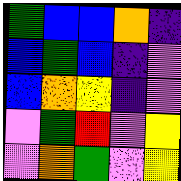[["green", "blue", "blue", "orange", "indigo"], ["blue", "green", "blue", "indigo", "violet"], ["blue", "orange", "yellow", "indigo", "violet"], ["violet", "green", "red", "violet", "yellow"], ["violet", "orange", "green", "violet", "yellow"]]